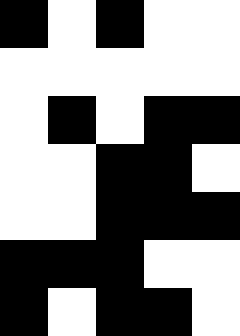[["black", "white", "black", "white", "white"], ["white", "white", "white", "white", "white"], ["white", "black", "white", "black", "black"], ["white", "white", "black", "black", "white"], ["white", "white", "black", "black", "black"], ["black", "black", "black", "white", "white"], ["black", "white", "black", "black", "white"]]